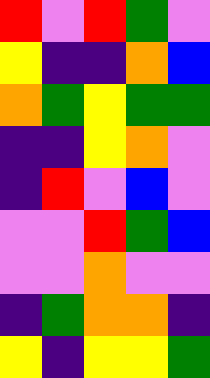[["red", "violet", "red", "green", "violet"], ["yellow", "indigo", "indigo", "orange", "blue"], ["orange", "green", "yellow", "green", "green"], ["indigo", "indigo", "yellow", "orange", "violet"], ["indigo", "red", "violet", "blue", "violet"], ["violet", "violet", "red", "green", "blue"], ["violet", "violet", "orange", "violet", "violet"], ["indigo", "green", "orange", "orange", "indigo"], ["yellow", "indigo", "yellow", "yellow", "green"]]